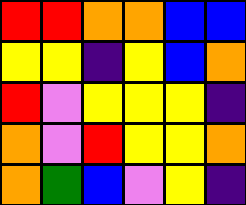[["red", "red", "orange", "orange", "blue", "blue"], ["yellow", "yellow", "indigo", "yellow", "blue", "orange"], ["red", "violet", "yellow", "yellow", "yellow", "indigo"], ["orange", "violet", "red", "yellow", "yellow", "orange"], ["orange", "green", "blue", "violet", "yellow", "indigo"]]